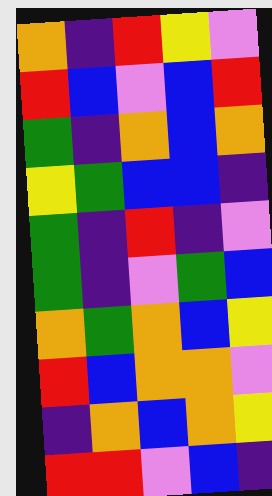[["orange", "indigo", "red", "yellow", "violet"], ["red", "blue", "violet", "blue", "red"], ["green", "indigo", "orange", "blue", "orange"], ["yellow", "green", "blue", "blue", "indigo"], ["green", "indigo", "red", "indigo", "violet"], ["green", "indigo", "violet", "green", "blue"], ["orange", "green", "orange", "blue", "yellow"], ["red", "blue", "orange", "orange", "violet"], ["indigo", "orange", "blue", "orange", "yellow"], ["red", "red", "violet", "blue", "indigo"]]